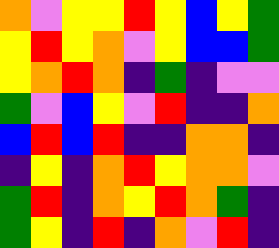[["orange", "violet", "yellow", "yellow", "red", "yellow", "blue", "yellow", "green"], ["yellow", "red", "yellow", "orange", "violet", "yellow", "blue", "blue", "green"], ["yellow", "orange", "red", "orange", "indigo", "green", "indigo", "violet", "violet"], ["green", "violet", "blue", "yellow", "violet", "red", "indigo", "indigo", "orange"], ["blue", "red", "blue", "red", "indigo", "indigo", "orange", "orange", "indigo"], ["indigo", "yellow", "indigo", "orange", "red", "yellow", "orange", "orange", "violet"], ["green", "red", "indigo", "orange", "yellow", "red", "orange", "green", "indigo"], ["green", "yellow", "indigo", "red", "indigo", "orange", "violet", "red", "indigo"]]